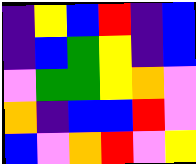[["indigo", "yellow", "blue", "red", "indigo", "blue"], ["indigo", "blue", "green", "yellow", "indigo", "blue"], ["violet", "green", "green", "yellow", "orange", "violet"], ["orange", "indigo", "blue", "blue", "red", "violet"], ["blue", "violet", "orange", "red", "violet", "yellow"]]